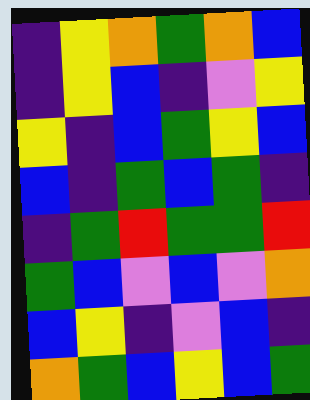[["indigo", "yellow", "orange", "green", "orange", "blue"], ["indigo", "yellow", "blue", "indigo", "violet", "yellow"], ["yellow", "indigo", "blue", "green", "yellow", "blue"], ["blue", "indigo", "green", "blue", "green", "indigo"], ["indigo", "green", "red", "green", "green", "red"], ["green", "blue", "violet", "blue", "violet", "orange"], ["blue", "yellow", "indigo", "violet", "blue", "indigo"], ["orange", "green", "blue", "yellow", "blue", "green"]]